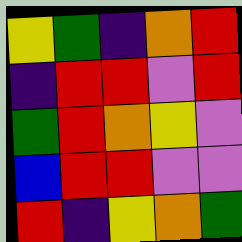[["yellow", "green", "indigo", "orange", "red"], ["indigo", "red", "red", "violet", "red"], ["green", "red", "orange", "yellow", "violet"], ["blue", "red", "red", "violet", "violet"], ["red", "indigo", "yellow", "orange", "green"]]